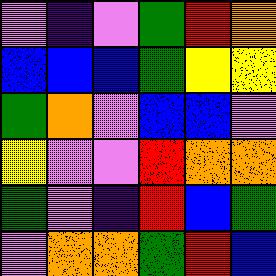[["violet", "indigo", "violet", "green", "red", "orange"], ["blue", "blue", "blue", "green", "yellow", "yellow"], ["green", "orange", "violet", "blue", "blue", "violet"], ["yellow", "violet", "violet", "red", "orange", "orange"], ["green", "violet", "indigo", "red", "blue", "green"], ["violet", "orange", "orange", "green", "red", "blue"]]